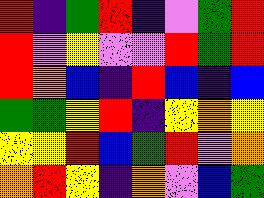[["red", "indigo", "green", "red", "indigo", "violet", "green", "red"], ["red", "violet", "yellow", "violet", "violet", "red", "green", "red"], ["red", "orange", "blue", "indigo", "red", "blue", "indigo", "blue"], ["green", "green", "yellow", "red", "indigo", "yellow", "orange", "yellow"], ["yellow", "yellow", "red", "blue", "green", "red", "violet", "orange"], ["orange", "red", "yellow", "indigo", "orange", "violet", "blue", "green"]]